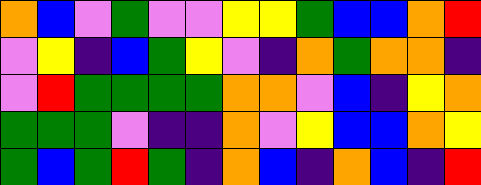[["orange", "blue", "violet", "green", "violet", "violet", "yellow", "yellow", "green", "blue", "blue", "orange", "red"], ["violet", "yellow", "indigo", "blue", "green", "yellow", "violet", "indigo", "orange", "green", "orange", "orange", "indigo"], ["violet", "red", "green", "green", "green", "green", "orange", "orange", "violet", "blue", "indigo", "yellow", "orange"], ["green", "green", "green", "violet", "indigo", "indigo", "orange", "violet", "yellow", "blue", "blue", "orange", "yellow"], ["green", "blue", "green", "red", "green", "indigo", "orange", "blue", "indigo", "orange", "blue", "indigo", "red"]]